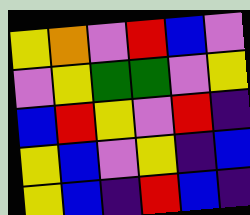[["yellow", "orange", "violet", "red", "blue", "violet"], ["violet", "yellow", "green", "green", "violet", "yellow"], ["blue", "red", "yellow", "violet", "red", "indigo"], ["yellow", "blue", "violet", "yellow", "indigo", "blue"], ["yellow", "blue", "indigo", "red", "blue", "indigo"]]